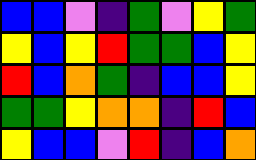[["blue", "blue", "violet", "indigo", "green", "violet", "yellow", "green"], ["yellow", "blue", "yellow", "red", "green", "green", "blue", "yellow"], ["red", "blue", "orange", "green", "indigo", "blue", "blue", "yellow"], ["green", "green", "yellow", "orange", "orange", "indigo", "red", "blue"], ["yellow", "blue", "blue", "violet", "red", "indigo", "blue", "orange"]]